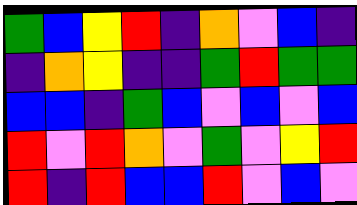[["green", "blue", "yellow", "red", "indigo", "orange", "violet", "blue", "indigo"], ["indigo", "orange", "yellow", "indigo", "indigo", "green", "red", "green", "green"], ["blue", "blue", "indigo", "green", "blue", "violet", "blue", "violet", "blue"], ["red", "violet", "red", "orange", "violet", "green", "violet", "yellow", "red"], ["red", "indigo", "red", "blue", "blue", "red", "violet", "blue", "violet"]]